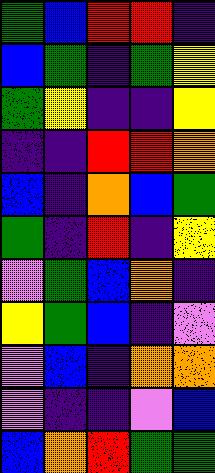[["green", "blue", "red", "red", "indigo"], ["blue", "green", "indigo", "green", "yellow"], ["green", "yellow", "indigo", "indigo", "yellow"], ["indigo", "indigo", "red", "red", "orange"], ["blue", "indigo", "orange", "blue", "green"], ["green", "indigo", "red", "indigo", "yellow"], ["violet", "green", "blue", "orange", "indigo"], ["yellow", "green", "blue", "indigo", "violet"], ["violet", "blue", "indigo", "orange", "orange"], ["violet", "indigo", "indigo", "violet", "blue"], ["blue", "orange", "red", "green", "green"]]